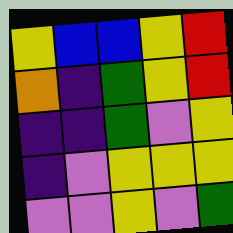[["yellow", "blue", "blue", "yellow", "red"], ["orange", "indigo", "green", "yellow", "red"], ["indigo", "indigo", "green", "violet", "yellow"], ["indigo", "violet", "yellow", "yellow", "yellow"], ["violet", "violet", "yellow", "violet", "green"]]